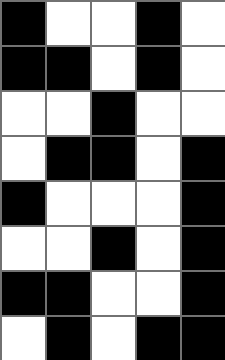[["black", "white", "white", "black", "white"], ["black", "black", "white", "black", "white"], ["white", "white", "black", "white", "white"], ["white", "black", "black", "white", "black"], ["black", "white", "white", "white", "black"], ["white", "white", "black", "white", "black"], ["black", "black", "white", "white", "black"], ["white", "black", "white", "black", "black"]]